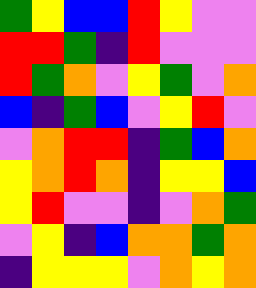[["green", "yellow", "blue", "blue", "red", "yellow", "violet", "violet"], ["red", "red", "green", "indigo", "red", "violet", "violet", "violet"], ["red", "green", "orange", "violet", "yellow", "green", "violet", "orange"], ["blue", "indigo", "green", "blue", "violet", "yellow", "red", "violet"], ["violet", "orange", "red", "red", "indigo", "green", "blue", "orange"], ["yellow", "orange", "red", "orange", "indigo", "yellow", "yellow", "blue"], ["yellow", "red", "violet", "violet", "indigo", "violet", "orange", "green"], ["violet", "yellow", "indigo", "blue", "orange", "orange", "green", "orange"], ["indigo", "yellow", "yellow", "yellow", "violet", "orange", "yellow", "orange"]]